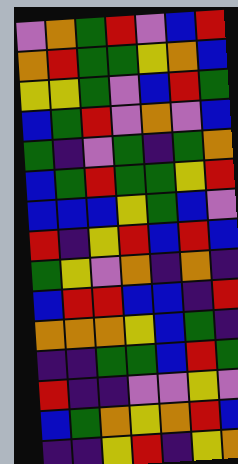[["violet", "orange", "green", "red", "violet", "blue", "red"], ["orange", "red", "green", "green", "yellow", "orange", "blue"], ["yellow", "yellow", "green", "violet", "blue", "red", "green"], ["blue", "green", "red", "violet", "orange", "violet", "blue"], ["green", "indigo", "violet", "green", "indigo", "green", "orange"], ["blue", "green", "red", "green", "green", "yellow", "red"], ["blue", "blue", "blue", "yellow", "green", "blue", "violet"], ["red", "indigo", "yellow", "red", "blue", "red", "blue"], ["green", "yellow", "violet", "orange", "indigo", "orange", "indigo"], ["blue", "red", "red", "blue", "blue", "indigo", "red"], ["orange", "orange", "orange", "yellow", "blue", "green", "indigo"], ["indigo", "indigo", "green", "green", "blue", "red", "green"], ["red", "indigo", "indigo", "violet", "violet", "yellow", "violet"], ["blue", "green", "orange", "yellow", "orange", "red", "blue"], ["indigo", "indigo", "yellow", "red", "indigo", "yellow", "orange"]]